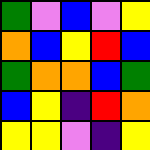[["green", "violet", "blue", "violet", "yellow"], ["orange", "blue", "yellow", "red", "blue"], ["green", "orange", "orange", "blue", "green"], ["blue", "yellow", "indigo", "red", "orange"], ["yellow", "yellow", "violet", "indigo", "yellow"]]